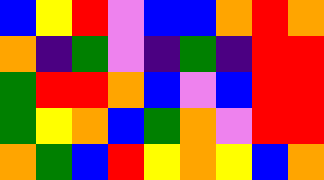[["blue", "yellow", "red", "violet", "blue", "blue", "orange", "red", "orange"], ["orange", "indigo", "green", "violet", "indigo", "green", "indigo", "red", "red"], ["green", "red", "red", "orange", "blue", "violet", "blue", "red", "red"], ["green", "yellow", "orange", "blue", "green", "orange", "violet", "red", "red"], ["orange", "green", "blue", "red", "yellow", "orange", "yellow", "blue", "orange"]]